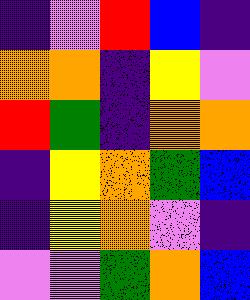[["indigo", "violet", "red", "blue", "indigo"], ["orange", "orange", "indigo", "yellow", "violet"], ["red", "green", "indigo", "orange", "orange"], ["indigo", "yellow", "orange", "green", "blue"], ["indigo", "yellow", "orange", "violet", "indigo"], ["violet", "violet", "green", "orange", "blue"]]